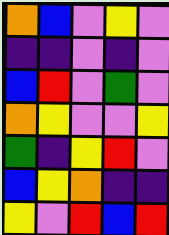[["orange", "blue", "violet", "yellow", "violet"], ["indigo", "indigo", "violet", "indigo", "violet"], ["blue", "red", "violet", "green", "violet"], ["orange", "yellow", "violet", "violet", "yellow"], ["green", "indigo", "yellow", "red", "violet"], ["blue", "yellow", "orange", "indigo", "indigo"], ["yellow", "violet", "red", "blue", "red"]]